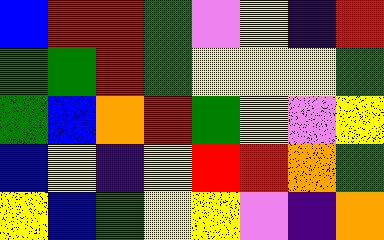[["blue", "red", "red", "green", "violet", "yellow", "indigo", "red"], ["green", "green", "red", "green", "yellow", "yellow", "yellow", "green"], ["green", "blue", "orange", "red", "green", "yellow", "violet", "yellow"], ["blue", "yellow", "indigo", "yellow", "red", "red", "orange", "green"], ["yellow", "blue", "green", "yellow", "yellow", "violet", "indigo", "orange"]]